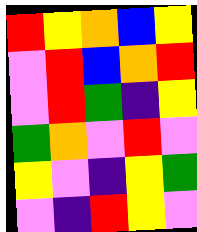[["red", "yellow", "orange", "blue", "yellow"], ["violet", "red", "blue", "orange", "red"], ["violet", "red", "green", "indigo", "yellow"], ["green", "orange", "violet", "red", "violet"], ["yellow", "violet", "indigo", "yellow", "green"], ["violet", "indigo", "red", "yellow", "violet"]]